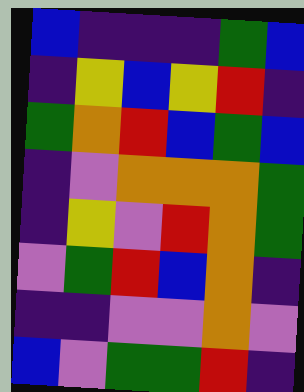[["blue", "indigo", "indigo", "indigo", "green", "blue"], ["indigo", "yellow", "blue", "yellow", "red", "indigo"], ["green", "orange", "red", "blue", "green", "blue"], ["indigo", "violet", "orange", "orange", "orange", "green"], ["indigo", "yellow", "violet", "red", "orange", "green"], ["violet", "green", "red", "blue", "orange", "indigo"], ["indigo", "indigo", "violet", "violet", "orange", "violet"], ["blue", "violet", "green", "green", "red", "indigo"]]